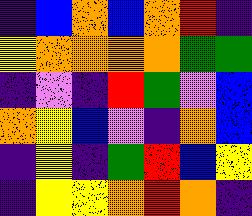[["indigo", "blue", "orange", "blue", "orange", "red", "indigo"], ["yellow", "orange", "orange", "orange", "orange", "green", "green"], ["indigo", "violet", "indigo", "red", "green", "violet", "blue"], ["orange", "yellow", "blue", "violet", "indigo", "orange", "blue"], ["indigo", "yellow", "indigo", "green", "red", "blue", "yellow"], ["indigo", "yellow", "yellow", "orange", "red", "orange", "indigo"]]